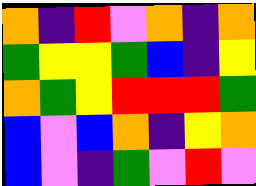[["orange", "indigo", "red", "violet", "orange", "indigo", "orange"], ["green", "yellow", "yellow", "green", "blue", "indigo", "yellow"], ["orange", "green", "yellow", "red", "red", "red", "green"], ["blue", "violet", "blue", "orange", "indigo", "yellow", "orange"], ["blue", "violet", "indigo", "green", "violet", "red", "violet"]]